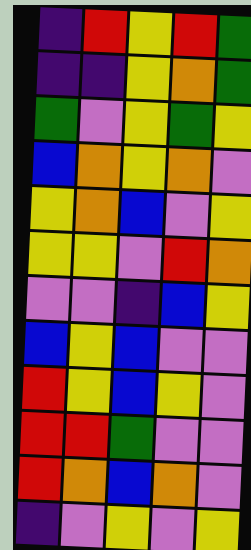[["indigo", "red", "yellow", "red", "green"], ["indigo", "indigo", "yellow", "orange", "green"], ["green", "violet", "yellow", "green", "yellow"], ["blue", "orange", "yellow", "orange", "violet"], ["yellow", "orange", "blue", "violet", "yellow"], ["yellow", "yellow", "violet", "red", "orange"], ["violet", "violet", "indigo", "blue", "yellow"], ["blue", "yellow", "blue", "violet", "violet"], ["red", "yellow", "blue", "yellow", "violet"], ["red", "red", "green", "violet", "violet"], ["red", "orange", "blue", "orange", "violet"], ["indigo", "violet", "yellow", "violet", "yellow"]]